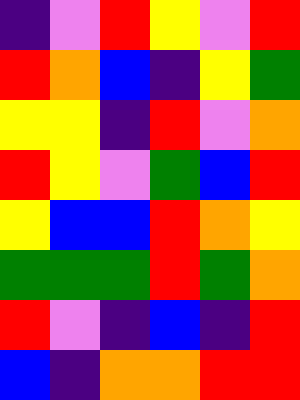[["indigo", "violet", "red", "yellow", "violet", "red"], ["red", "orange", "blue", "indigo", "yellow", "green"], ["yellow", "yellow", "indigo", "red", "violet", "orange"], ["red", "yellow", "violet", "green", "blue", "red"], ["yellow", "blue", "blue", "red", "orange", "yellow"], ["green", "green", "green", "red", "green", "orange"], ["red", "violet", "indigo", "blue", "indigo", "red"], ["blue", "indigo", "orange", "orange", "red", "red"]]